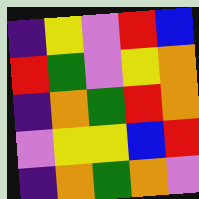[["indigo", "yellow", "violet", "red", "blue"], ["red", "green", "violet", "yellow", "orange"], ["indigo", "orange", "green", "red", "orange"], ["violet", "yellow", "yellow", "blue", "red"], ["indigo", "orange", "green", "orange", "violet"]]